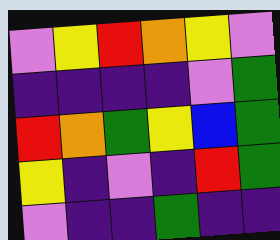[["violet", "yellow", "red", "orange", "yellow", "violet"], ["indigo", "indigo", "indigo", "indigo", "violet", "green"], ["red", "orange", "green", "yellow", "blue", "green"], ["yellow", "indigo", "violet", "indigo", "red", "green"], ["violet", "indigo", "indigo", "green", "indigo", "indigo"]]